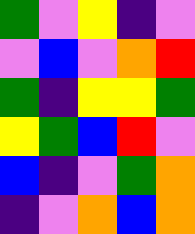[["green", "violet", "yellow", "indigo", "violet"], ["violet", "blue", "violet", "orange", "red"], ["green", "indigo", "yellow", "yellow", "green"], ["yellow", "green", "blue", "red", "violet"], ["blue", "indigo", "violet", "green", "orange"], ["indigo", "violet", "orange", "blue", "orange"]]